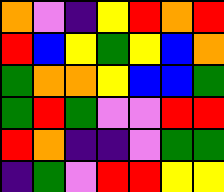[["orange", "violet", "indigo", "yellow", "red", "orange", "red"], ["red", "blue", "yellow", "green", "yellow", "blue", "orange"], ["green", "orange", "orange", "yellow", "blue", "blue", "green"], ["green", "red", "green", "violet", "violet", "red", "red"], ["red", "orange", "indigo", "indigo", "violet", "green", "green"], ["indigo", "green", "violet", "red", "red", "yellow", "yellow"]]